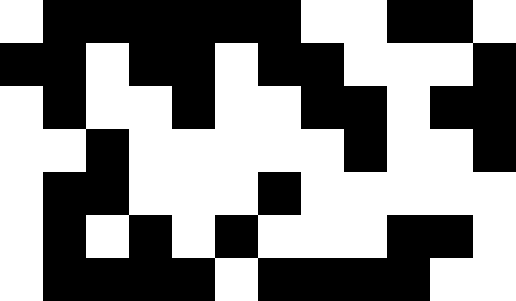[["white", "black", "black", "black", "black", "black", "black", "white", "white", "black", "black", "white"], ["black", "black", "white", "black", "black", "white", "black", "black", "white", "white", "white", "black"], ["white", "black", "white", "white", "black", "white", "white", "black", "black", "white", "black", "black"], ["white", "white", "black", "white", "white", "white", "white", "white", "black", "white", "white", "black"], ["white", "black", "black", "white", "white", "white", "black", "white", "white", "white", "white", "white"], ["white", "black", "white", "black", "white", "black", "white", "white", "white", "black", "black", "white"], ["white", "black", "black", "black", "black", "white", "black", "black", "black", "black", "white", "white"]]